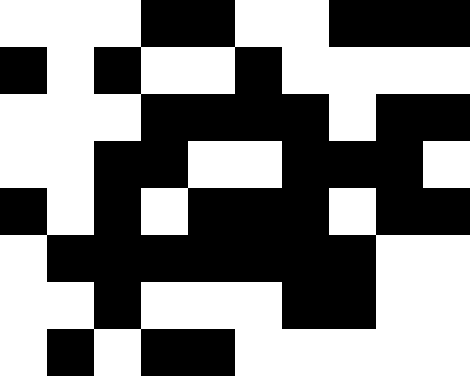[["white", "white", "white", "black", "black", "white", "white", "black", "black", "black"], ["black", "white", "black", "white", "white", "black", "white", "white", "white", "white"], ["white", "white", "white", "black", "black", "black", "black", "white", "black", "black"], ["white", "white", "black", "black", "white", "white", "black", "black", "black", "white"], ["black", "white", "black", "white", "black", "black", "black", "white", "black", "black"], ["white", "black", "black", "black", "black", "black", "black", "black", "white", "white"], ["white", "white", "black", "white", "white", "white", "black", "black", "white", "white"], ["white", "black", "white", "black", "black", "white", "white", "white", "white", "white"]]